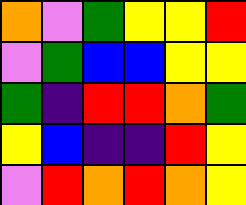[["orange", "violet", "green", "yellow", "yellow", "red"], ["violet", "green", "blue", "blue", "yellow", "yellow"], ["green", "indigo", "red", "red", "orange", "green"], ["yellow", "blue", "indigo", "indigo", "red", "yellow"], ["violet", "red", "orange", "red", "orange", "yellow"]]